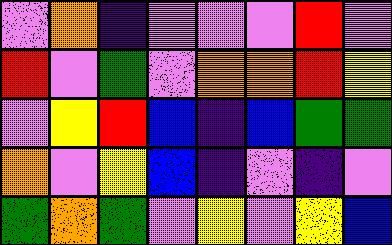[["violet", "orange", "indigo", "violet", "violet", "violet", "red", "violet"], ["red", "violet", "green", "violet", "orange", "orange", "red", "yellow"], ["violet", "yellow", "red", "blue", "indigo", "blue", "green", "green"], ["orange", "violet", "yellow", "blue", "indigo", "violet", "indigo", "violet"], ["green", "orange", "green", "violet", "yellow", "violet", "yellow", "blue"]]